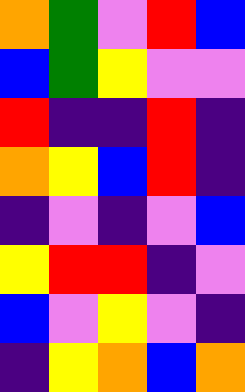[["orange", "green", "violet", "red", "blue"], ["blue", "green", "yellow", "violet", "violet"], ["red", "indigo", "indigo", "red", "indigo"], ["orange", "yellow", "blue", "red", "indigo"], ["indigo", "violet", "indigo", "violet", "blue"], ["yellow", "red", "red", "indigo", "violet"], ["blue", "violet", "yellow", "violet", "indigo"], ["indigo", "yellow", "orange", "blue", "orange"]]